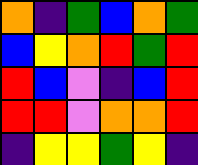[["orange", "indigo", "green", "blue", "orange", "green"], ["blue", "yellow", "orange", "red", "green", "red"], ["red", "blue", "violet", "indigo", "blue", "red"], ["red", "red", "violet", "orange", "orange", "red"], ["indigo", "yellow", "yellow", "green", "yellow", "indigo"]]